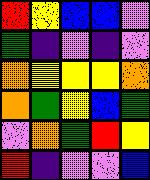[["red", "yellow", "blue", "blue", "violet"], ["green", "indigo", "violet", "indigo", "violet"], ["orange", "yellow", "yellow", "yellow", "orange"], ["orange", "green", "yellow", "blue", "green"], ["violet", "orange", "green", "red", "yellow"], ["red", "indigo", "violet", "violet", "blue"]]